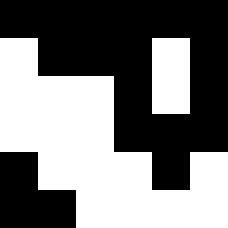[["black", "black", "black", "black", "black", "black"], ["white", "black", "black", "black", "white", "black"], ["white", "white", "white", "black", "white", "black"], ["white", "white", "white", "black", "black", "black"], ["black", "white", "white", "white", "black", "white"], ["black", "black", "white", "white", "white", "white"]]